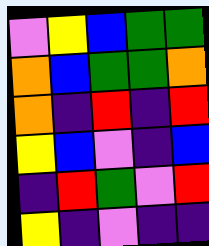[["violet", "yellow", "blue", "green", "green"], ["orange", "blue", "green", "green", "orange"], ["orange", "indigo", "red", "indigo", "red"], ["yellow", "blue", "violet", "indigo", "blue"], ["indigo", "red", "green", "violet", "red"], ["yellow", "indigo", "violet", "indigo", "indigo"]]